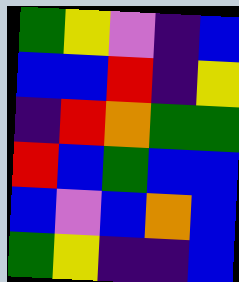[["green", "yellow", "violet", "indigo", "blue"], ["blue", "blue", "red", "indigo", "yellow"], ["indigo", "red", "orange", "green", "green"], ["red", "blue", "green", "blue", "blue"], ["blue", "violet", "blue", "orange", "blue"], ["green", "yellow", "indigo", "indigo", "blue"]]